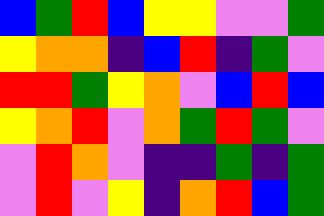[["blue", "green", "red", "blue", "yellow", "yellow", "violet", "violet", "green"], ["yellow", "orange", "orange", "indigo", "blue", "red", "indigo", "green", "violet"], ["red", "red", "green", "yellow", "orange", "violet", "blue", "red", "blue"], ["yellow", "orange", "red", "violet", "orange", "green", "red", "green", "violet"], ["violet", "red", "orange", "violet", "indigo", "indigo", "green", "indigo", "green"], ["violet", "red", "violet", "yellow", "indigo", "orange", "red", "blue", "green"]]